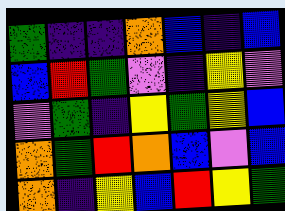[["green", "indigo", "indigo", "orange", "blue", "indigo", "blue"], ["blue", "red", "green", "violet", "indigo", "yellow", "violet"], ["violet", "green", "indigo", "yellow", "green", "yellow", "blue"], ["orange", "green", "red", "orange", "blue", "violet", "blue"], ["orange", "indigo", "yellow", "blue", "red", "yellow", "green"]]